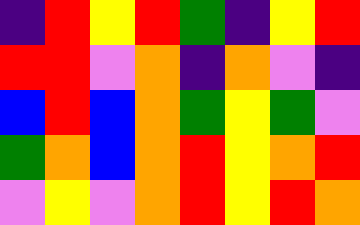[["indigo", "red", "yellow", "red", "green", "indigo", "yellow", "red"], ["red", "red", "violet", "orange", "indigo", "orange", "violet", "indigo"], ["blue", "red", "blue", "orange", "green", "yellow", "green", "violet"], ["green", "orange", "blue", "orange", "red", "yellow", "orange", "red"], ["violet", "yellow", "violet", "orange", "red", "yellow", "red", "orange"]]